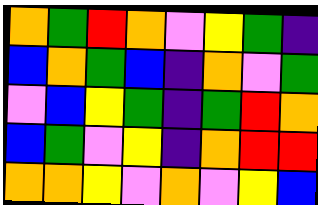[["orange", "green", "red", "orange", "violet", "yellow", "green", "indigo"], ["blue", "orange", "green", "blue", "indigo", "orange", "violet", "green"], ["violet", "blue", "yellow", "green", "indigo", "green", "red", "orange"], ["blue", "green", "violet", "yellow", "indigo", "orange", "red", "red"], ["orange", "orange", "yellow", "violet", "orange", "violet", "yellow", "blue"]]